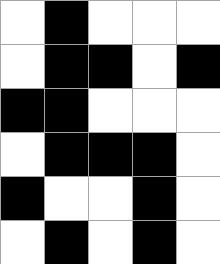[["white", "black", "white", "white", "white"], ["white", "black", "black", "white", "black"], ["black", "black", "white", "white", "white"], ["white", "black", "black", "black", "white"], ["black", "white", "white", "black", "white"], ["white", "black", "white", "black", "white"]]